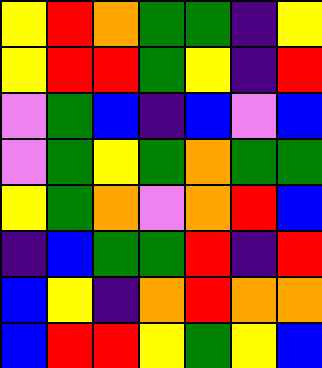[["yellow", "red", "orange", "green", "green", "indigo", "yellow"], ["yellow", "red", "red", "green", "yellow", "indigo", "red"], ["violet", "green", "blue", "indigo", "blue", "violet", "blue"], ["violet", "green", "yellow", "green", "orange", "green", "green"], ["yellow", "green", "orange", "violet", "orange", "red", "blue"], ["indigo", "blue", "green", "green", "red", "indigo", "red"], ["blue", "yellow", "indigo", "orange", "red", "orange", "orange"], ["blue", "red", "red", "yellow", "green", "yellow", "blue"]]